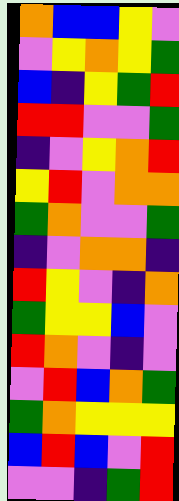[["orange", "blue", "blue", "yellow", "violet"], ["violet", "yellow", "orange", "yellow", "green"], ["blue", "indigo", "yellow", "green", "red"], ["red", "red", "violet", "violet", "green"], ["indigo", "violet", "yellow", "orange", "red"], ["yellow", "red", "violet", "orange", "orange"], ["green", "orange", "violet", "violet", "green"], ["indigo", "violet", "orange", "orange", "indigo"], ["red", "yellow", "violet", "indigo", "orange"], ["green", "yellow", "yellow", "blue", "violet"], ["red", "orange", "violet", "indigo", "violet"], ["violet", "red", "blue", "orange", "green"], ["green", "orange", "yellow", "yellow", "yellow"], ["blue", "red", "blue", "violet", "red"], ["violet", "violet", "indigo", "green", "red"]]